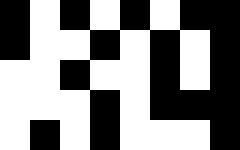[["black", "white", "black", "white", "black", "white", "black", "black"], ["black", "white", "white", "black", "white", "black", "white", "black"], ["white", "white", "black", "white", "white", "black", "white", "black"], ["white", "white", "white", "black", "white", "black", "black", "black"], ["white", "black", "white", "black", "white", "white", "white", "black"]]